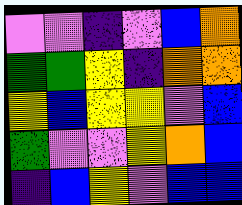[["violet", "violet", "indigo", "violet", "blue", "orange"], ["green", "green", "yellow", "indigo", "orange", "orange"], ["yellow", "blue", "yellow", "yellow", "violet", "blue"], ["green", "violet", "violet", "yellow", "orange", "blue"], ["indigo", "blue", "yellow", "violet", "blue", "blue"]]